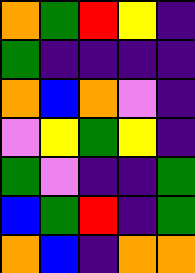[["orange", "green", "red", "yellow", "indigo"], ["green", "indigo", "indigo", "indigo", "indigo"], ["orange", "blue", "orange", "violet", "indigo"], ["violet", "yellow", "green", "yellow", "indigo"], ["green", "violet", "indigo", "indigo", "green"], ["blue", "green", "red", "indigo", "green"], ["orange", "blue", "indigo", "orange", "orange"]]